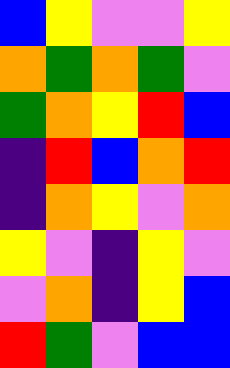[["blue", "yellow", "violet", "violet", "yellow"], ["orange", "green", "orange", "green", "violet"], ["green", "orange", "yellow", "red", "blue"], ["indigo", "red", "blue", "orange", "red"], ["indigo", "orange", "yellow", "violet", "orange"], ["yellow", "violet", "indigo", "yellow", "violet"], ["violet", "orange", "indigo", "yellow", "blue"], ["red", "green", "violet", "blue", "blue"]]